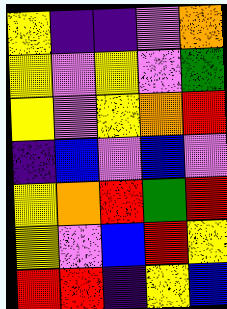[["yellow", "indigo", "indigo", "violet", "orange"], ["yellow", "violet", "yellow", "violet", "green"], ["yellow", "violet", "yellow", "orange", "red"], ["indigo", "blue", "violet", "blue", "violet"], ["yellow", "orange", "red", "green", "red"], ["yellow", "violet", "blue", "red", "yellow"], ["red", "red", "indigo", "yellow", "blue"]]